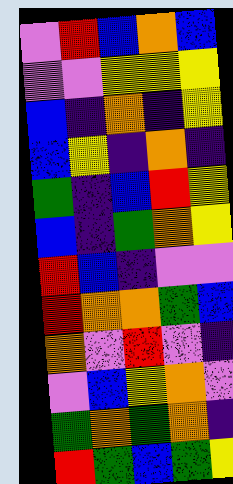[["violet", "red", "blue", "orange", "blue"], ["violet", "violet", "yellow", "yellow", "yellow"], ["blue", "indigo", "orange", "indigo", "yellow"], ["blue", "yellow", "indigo", "orange", "indigo"], ["green", "indigo", "blue", "red", "yellow"], ["blue", "indigo", "green", "orange", "yellow"], ["red", "blue", "indigo", "violet", "violet"], ["red", "orange", "orange", "green", "blue"], ["orange", "violet", "red", "violet", "indigo"], ["violet", "blue", "yellow", "orange", "violet"], ["green", "orange", "green", "orange", "indigo"], ["red", "green", "blue", "green", "yellow"]]